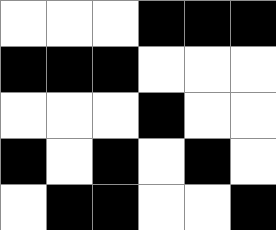[["white", "white", "white", "black", "black", "black"], ["black", "black", "black", "white", "white", "white"], ["white", "white", "white", "black", "white", "white"], ["black", "white", "black", "white", "black", "white"], ["white", "black", "black", "white", "white", "black"]]